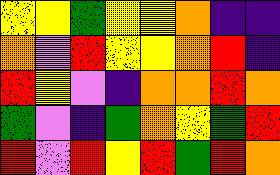[["yellow", "yellow", "green", "yellow", "yellow", "orange", "indigo", "indigo"], ["orange", "violet", "red", "yellow", "yellow", "orange", "red", "indigo"], ["red", "yellow", "violet", "indigo", "orange", "orange", "red", "orange"], ["green", "violet", "indigo", "green", "orange", "yellow", "green", "red"], ["red", "violet", "red", "yellow", "red", "green", "red", "orange"]]